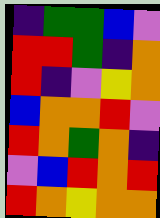[["indigo", "green", "green", "blue", "violet"], ["red", "red", "green", "indigo", "orange"], ["red", "indigo", "violet", "yellow", "orange"], ["blue", "orange", "orange", "red", "violet"], ["red", "orange", "green", "orange", "indigo"], ["violet", "blue", "red", "orange", "red"], ["red", "orange", "yellow", "orange", "orange"]]